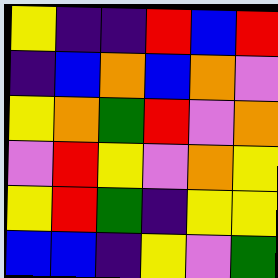[["yellow", "indigo", "indigo", "red", "blue", "red"], ["indigo", "blue", "orange", "blue", "orange", "violet"], ["yellow", "orange", "green", "red", "violet", "orange"], ["violet", "red", "yellow", "violet", "orange", "yellow"], ["yellow", "red", "green", "indigo", "yellow", "yellow"], ["blue", "blue", "indigo", "yellow", "violet", "green"]]